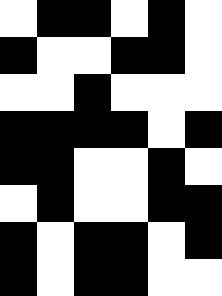[["white", "black", "black", "white", "black", "white"], ["black", "white", "white", "black", "black", "white"], ["white", "white", "black", "white", "white", "white"], ["black", "black", "black", "black", "white", "black"], ["black", "black", "white", "white", "black", "white"], ["white", "black", "white", "white", "black", "black"], ["black", "white", "black", "black", "white", "black"], ["black", "white", "black", "black", "white", "white"]]